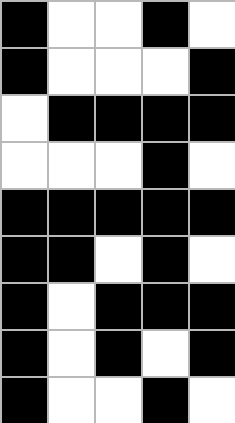[["black", "white", "white", "black", "white"], ["black", "white", "white", "white", "black"], ["white", "black", "black", "black", "black"], ["white", "white", "white", "black", "white"], ["black", "black", "black", "black", "black"], ["black", "black", "white", "black", "white"], ["black", "white", "black", "black", "black"], ["black", "white", "black", "white", "black"], ["black", "white", "white", "black", "white"]]